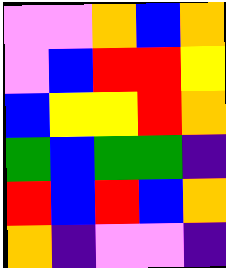[["violet", "violet", "orange", "blue", "orange"], ["violet", "blue", "red", "red", "yellow"], ["blue", "yellow", "yellow", "red", "orange"], ["green", "blue", "green", "green", "indigo"], ["red", "blue", "red", "blue", "orange"], ["orange", "indigo", "violet", "violet", "indigo"]]